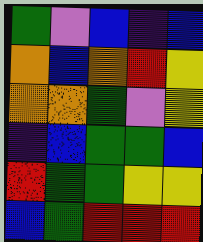[["green", "violet", "blue", "indigo", "blue"], ["orange", "blue", "orange", "red", "yellow"], ["orange", "orange", "green", "violet", "yellow"], ["indigo", "blue", "green", "green", "blue"], ["red", "green", "green", "yellow", "yellow"], ["blue", "green", "red", "red", "red"]]